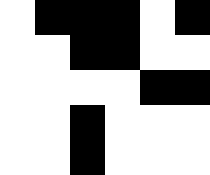[["white", "black", "black", "black", "white", "black"], ["white", "white", "black", "black", "white", "white"], ["white", "white", "white", "white", "black", "black"], ["white", "white", "black", "white", "white", "white"], ["white", "white", "black", "white", "white", "white"]]